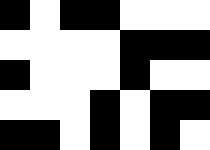[["black", "white", "black", "black", "white", "white", "white"], ["white", "white", "white", "white", "black", "black", "black"], ["black", "white", "white", "white", "black", "white", "white"], ["white", "white", "white", "black", "white", "black", "black"], ["black", "black", "white", "black", "white", "black", "white"]]